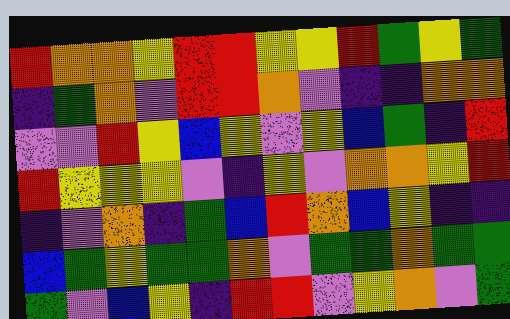[["red", "orange", "orange", "yellow", "red", "red", "yellow", "yellow", "red", "green", "yellow", "green"], ["indigo", "green", "orange", "violet", "red", "red", "orange", "violet", "indigo", "indigo", "orange", "orange"], ["violet", "violet", "red", "yellow", "blue", "yellow", "violet", "yellow", "blue", "green", "indigo", "red"], ["red", "yellow", "yellow", "yellow", "violet", "indigo", "yellow", "violet", "orange", "orange", "yellow", "red"], ["indigo", "violet", "orange", "indigo", "green", "blue", "red", "orange", "blue", "yellow", "indigo", "indigo"], ["blue", "green", "yellow", "green", "green", "orange", "violet", "green", "green", "orange", "green", "green"], ["green", "violet", "blue", "yellow", "indigo", "red", "red", "violet", "yellow", "orange", "violet", "green"]]